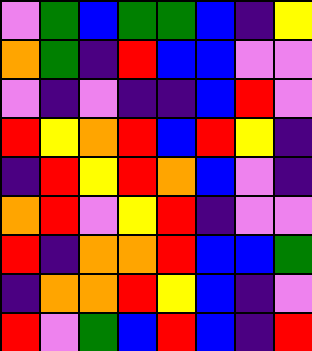[["violet", "green", "blue", "green", "green", "blue", "indigo", "yellow"], ["orange", "green", "indigo", "red", "blue", "blue", "violet", "violet"], ["violet", "indigo", "violet", "indigo", "indigo", "blue", "red", "violet"], ["red", "yellow", "orange", "red", "blue", "red", "yellow", "indigo"], ["indigo", "red", "yellow", "red", "orange", "blue", "violet", "indigo"], ["orange", "red", "violet", "yellow", "red", "indigo", "violet", "violet"], ["red", "indigo", "orange", "orange", "red", "blue", "blue", "green"], ["indigo", "orange", "orange", "red", "yellow", "blue", "indigo", "violet"], ["red", "violet", "green", "blue", "red", "blue", "indigo", "red"]]